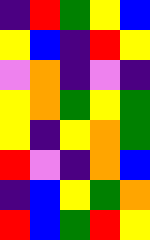[["indigo", "red", "green", "yellow", "blue"], ["yellow", "blue", "indigo", "red", "yellow"], ["violet", "orange", "indigo", "violet", "indigo"], ["yellow", "orange", "green", "yellow", "green"], ["yellow", "indigo", "yellow", "orange", "green"], ["red", "violet", "indigo", "orange", "blue"], ["indigo", "blue", "yellow", "green", "orange"], ["red", "blue", "green", "red", "yellow"]]